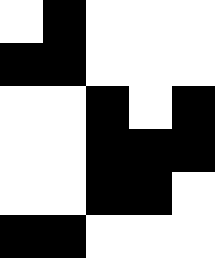[["white", "black", "white", "white", "white"], ["black", "black", "white", "white", "white"], ["white", "white", "black", "white", "black"], ["white", "white", "black", "black", "black"], ["white", "white", "black", "black", "white"], ["black", "black", "white", "white", "white"]]